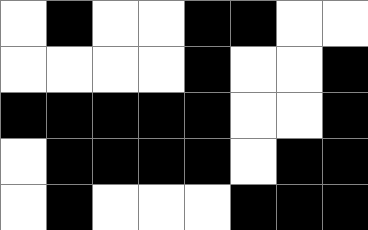[["white", "black", "white", "white", "black", "black", "white", "white"], ["white", "white", "white", "white", "black", "white", "white", "black"], ["black", "black", "black", "black", "black", "white", "white", "black"], ["white", "black", "black", "black", "black", "white", "black", "black"], ["white", "black", "white", "white", "white", "black", "black", "black"]]